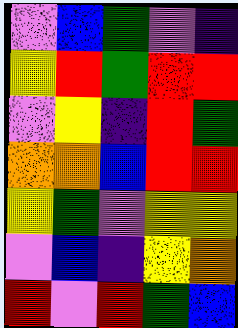[["violet", "blue", "green", "violet", "indigo"], ["yellow", "red", "green", "red", "red"], ["violet", "yellow", "indigo", "red", "green"], ["orange", "orange", "blue", "red", "red"], ["yellow", "green", "violet", "yellow", "yellow"], ["violet", "blue", "indigo", "yellow", "orange"], ["red", "violet", "red", "green", "blue"]]